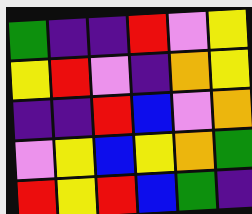[["green", "indigo", "indigo", "red", "violet", "yellow"], ["yellow", "red", "violet", "indigo", "orange", "yellow"], ["indigo", "indigo", "red", "blue", "violet", "orange"], ["violet", "yellow", "blue", "yellow", "orange", "green"], ["red", "yellow", "red", "blue", "green", "indigo"]]